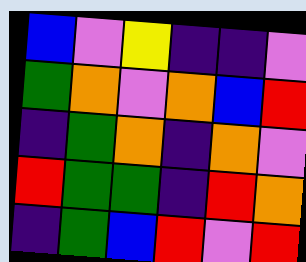[["blue", "violet", "yellow", "indigo", "indigo", "violet"], ["green", "orange", "violet", "orange", "blue", "red"], ["indigo", "green", "orange", "indigo", "orange", "violet"], ["red", "green", "green", "indigo", "red", "orange"], ["indigo", "green", "blue", "red", "violet", "red"]]